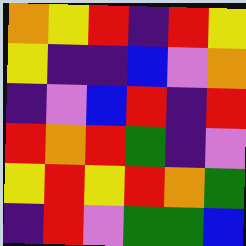[["orange", "yellow", "red", "indigo", "red", "yellow"], ["yellow", "indigo", "indigo", "blue", "violet", "orange"], ["indigo", "violet", "blue", "red", "indigo", "red"], ["red", "orange", "red", "green", "indigo", "violet"], ["yellow", "red", "yellow", "red", "orange", "green"], ["indigo", "red", "violet", "green", "green", "blue"]]